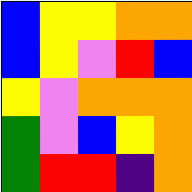[["blue", "yellow", "yellow", "orange", "orange"], ["blue", "yellow", "violet", "red", "blue"], ["yellow", "violet", "orange", "orange", "orange"], ["green", "violet", "blue", "yellow", "orange"], ["green", "red", "red", "indigo", "orange"]]